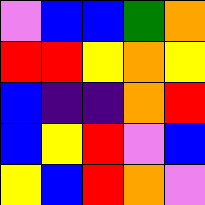[["violet", "blue", "blue", "green", "orange"], ["red", "red", "yellow", "orange", "yellow"], ["blue", "indigo", "indigo", "orange", "red"], ["blue", "yellow", "red", "violet", "blue"], ["yellow", "blue", "red", "orange", "violet"]]